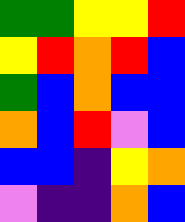[["green", "green", "yellow", "yellow", "red"], ["yellow", "red", "orange", "red", "blue"], ["green", "blue", "orange", "blue", "blue"], ["orange", "blue", "red", "violet", "blue"], ["blue", "blue", "indigo", "yellow", "orange"], ["violet", "indigo", "indigo", "orange", "blue"]]